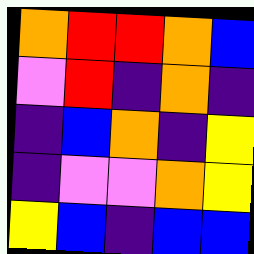[["orange", "red", "red", "orange", "blue"], ["violet", "red", "indigo", "orange", "indigo"], ["indigo", "blue", "orange", "indigo", "yellow"], ["indigo", "violet", "violet", "orange", "yellow"], ["yellow", "blue", "indigo", "blue", "blue"]]